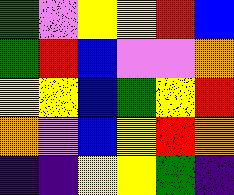[["green", "violet", "yellow", "yellow", "red", "blue"], ["green", "red", "blue", "violet", "violet", "orange"], ["yellow", "yellow", "blue", "green", "yellow", "red"], ["orange", "violet", "blue", "yellow", "red", "orange"], ["indigo", "indigo", "yellow", "yellow", "green", "indigo"]]